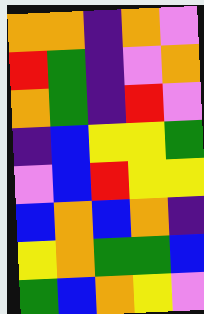[["orange", "orange", "indigo", "orange", "violet"], ["red", "green", "indigo", "violet", "orange"], ["orange", "green", "indigo", "red", "violet"], ["indigo", "blue", "yellow", "yellow", "green"], ["violet", "blue", "red", "yellow", "yellow"], ["blue", "orange", "blue", "orange", "indigo"], ["yellow", "orange", "green", "green", "blue"], ["green", "blue", "orange", "yellow", "violet"]]